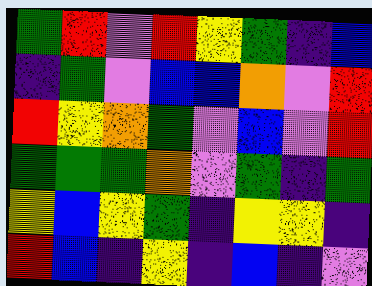[["green", "red", "violet", "red", "yellow", "green", "indigo", "blue"], ["indigo", "green", "violet", "blue", "blue", "orange", "violet", "red"], ["red", "yellow", "orange", "green", "violet", "blue", "violet", "red"], ["green", "green", "green", "orange", "violet", "green", "indigo", "green"], ["yellow", "blue", "yellow", "green", "indigo", "yellow", "yellow", "indigo"], ["red", "blue", "indigo", "yellow", "indigo", "blue", "indigo", "violet"]]